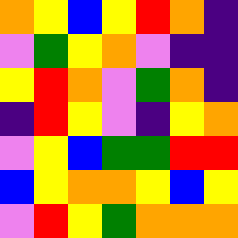[["orange", "yellow", "blue", "yellow", "red", "orange", "indigo"], ["violet", "green", "yellow", "orange", "violet", "indigo", "indigo"], ["yellow", "red", "orange", "violet", "green", "orange", "indigo"], ["indigo", "red", "yellow", "violet", "indigo", "yellow", "orange"], ["violet", "yellow", "blue", "green", "green", "red", "red"], ["blue", "yellow", "orange", "orange", "yellow", "blue", "yellow"], ["violet", "red", "yellow", "green", "orange", "orange", "orange"]]